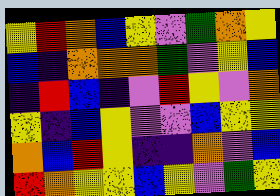[["yellow", "red", "orange", "blue", "yellow", "violet", "green", "orange", "yellow"], ["blue", "indigo", "orange", "orange", "orange", "green", "violet", "yellow", "blue"], ["indigo", "red", "blue", "indigo", "violet", "red", "yellow", "violet", "orange"], ["yellow", "indigo", "blue", "yellow", "violet", "violet", "blue", "yellow", "yellow"], ["orange", "blue", "red", "yellow", "indigo", "indigo", "orange", "violet", "blue"], ["red", "orange", "yellow", "yellow", "blue", "yellow", "violet", "green", "yellow"]]